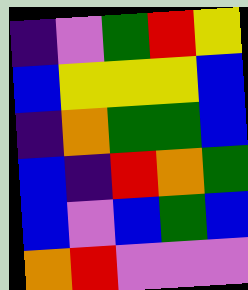[["indigo", "violet", "green", "red", "yellow"], ["blue", "yellow", "yellow", "yellow", "blue"], ["indigo", "orange", "green", "green", "blue"], ["blue", "indigo", "red", "orange", "green"], ["blue", "violet", "blue", "green", "blue"], ["orange", "red", "violet", "violet", "violet"]]